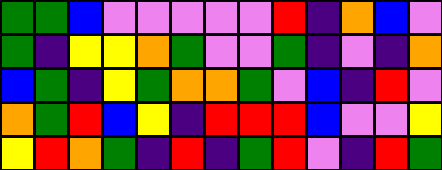[["green", "green", "blue", "violet", "violet", "violet", "violet", "violet", "red", "indigo", "orange", "blue", "violet"], ["green", "indigo", "yellow", "yellow", "orange", "green", "violet", "violet", "green", "indigo", "violet", "indigo", "orange"], ["blue", "green", "indigo", "yellow", "green", "orange", "orange", "green", "violet", "blue", "indigo", "red", "violet"], ["orange", "green", "red", "blue", "yellow", "indigo", "red", "red", "red", "blue", "violet", "violet", "yellow"], ["yellow", "red", "orange", "green", "indigo", "red", "indigo", "green", "red", "violet", "indigo", "red", "green"]]